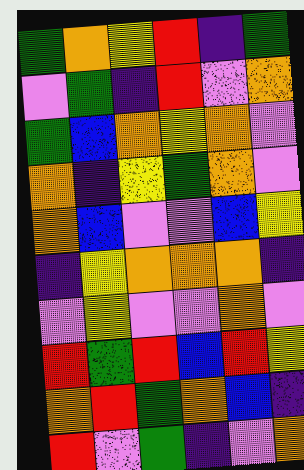[["green", "orange", "yellow", "red", "indigo", "green"], ["violet", "green", "indigo", "red", "violet", "orange"], ["green", "blue", "orange", "yellow", "orange", "violet"], ["orange", "indigo", "yellow", "green", "orange", "violet"], ["orange", "blue", "violet", "violet", "blue", "yellow"], ["indigo", "yellow", "orange", "orange", "orange", "indigo"], ["violet", "yellow", "violet", "violet", "orange", "violet"], ["red", "green", "red", "blue", "red", "yellow"], ["orange", "red", "green", "orange", "blue", "indigo"], ["red", "violet", "green", "indigo", "violet", "orange"]]